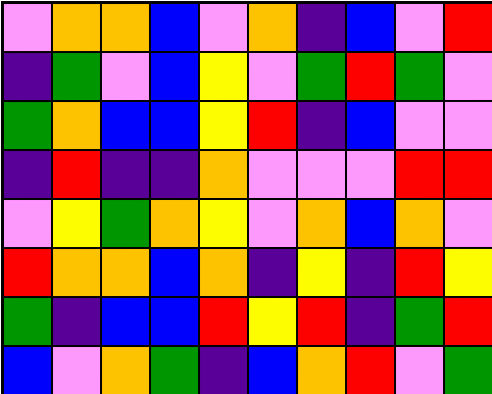[["violet", "orange", "orange", "blue", "violet", "orange", "indigo", "blue", "violet", "red"], ["indigo", "green", "violet", "blue", "yellow", "violet", "green", "red", "green", "violet"], ["green", "orange", "blue", "blue", "yellow", "red", "indigo", "blue", "violet", "violet"], ["indigo", "red", "indigo", "indigo", "orange", "violet", "violet", "violet", "red", "red"], ["violet", "yellow", "green", "orange", "yellow", "violet", "orange", "blue", "orange", "violet"], ["red", "orange", "orange", "blue", "orange", "indigo", "yellow", "indigo", "red", "yellow"], ["green", "indigo", "blue", "blue", "red", "yellow", "red", "indigo", "green", "red"], ["blue", "violet", "orange", "green", "indigo", "blue", "orange", "red", "violet", "green"]]